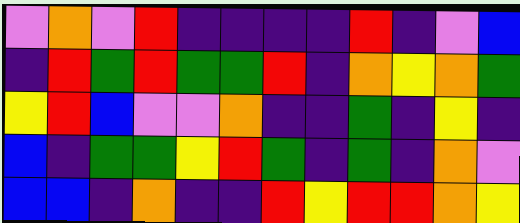[["violet", "orange", "violet", "red", "indigo", "indigo", "indigo", "indigo", "red", "indigo", "violet", "blue"], ["indigo", "red", "green", "red", "green", "green", "red", "indigo", "orange", "yellow", "orange", "green"], ["yellow", "red", "blue", "violet", "violet", "orange", "indigo", "indigo", "green", "indigo", "yellow", "indigo"], ["blue", "indigo", "green", "green", "yellow", "red", "green", "indigo", "green", "indigo", "orange", "violet"], ["blue", "blue", "indigo", "orange", "indigo", "indigo", "red", "yellow", "red", "red", "orange", "yellow"]]